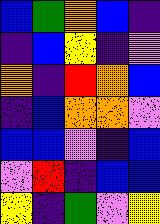[["blue", "green", "orange", "blue", "indigo"], ["indigo", "blue", "yellow", "indigo", "violet"], ["orange", "indigo", "red", "orange", "blue"], ["indigo", "blue", "orange", "orange", "violet"], ["blue", "blue", "violet", "indigo", "blue"], ["violet", "red", "indigo", "blue", "blue"], ["yellow", "indigo", "green", "violet", "yellow"]]